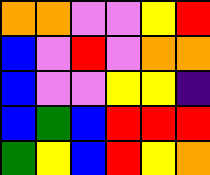[["orange", "orange", "violet", "violet", "yellow", "red"], ["blue", "violet", "red", "violet", "orange", "orange"], ["blue", "violet", "violet", "yellow", "yellow", "indigo"], ["blue", "green", "blue", "red", "red", "red"], ["green", "yellow", "blue", "red", "yellow", "orange"]]